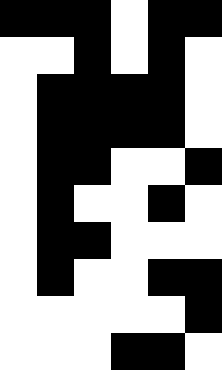[["black", "black", "black", "white", "black", "black"], ["white", "white", "black", "white", "black", "white"], ["white", "black", "black", "black", "black", "white"], ["white", "black", "black", "black", "black", "white"], ["white", "black", "black", "white", "white", "black"], ["white", "black", "white", "white", "black", "white"], ["white", "black", "black", "white", "white", "white"], ["white", "black", "white", "white", "black", "black"], ["white", "white", "white", "white", "white", "black"], ["white", "white", "white", "black", "black", "white"]]